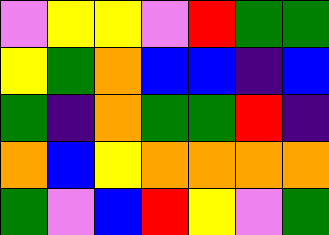[["violet", "yellow", "yellow", "violet", "red", "green", "green"], ["yellow", "green", "orange", "blue", "blue", "indigo", "blue"], ["green", "indigo", "orange", "green", "green", "red", "indigo"], ["orange", "blue", "yellow", "orange", "orange", "orange", "orange"], ["green", "violet", "blue", "red", "yellow", "violet", "green"]]